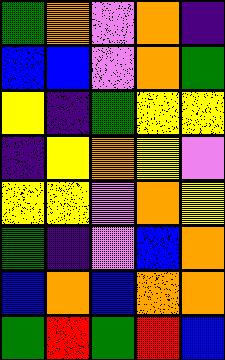[["green", "orange", "violet", "orange", "indigo"], ["blue", "blue", "violet", "orange", "green"], ["yellow", "indigo", "green", "yellow", "yellow"], ["indigo", "yellow", "orange", "yellow", "violet"], ["yellow", "yellow", "violet", "orange", "yellow"], ["green", "indigo", "violet", "blue", "orange"], ["blue", "orange", "blue", "orange", "orange"], ["green", "red", "green", "red", "blue"]]